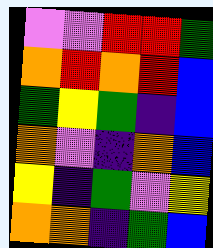[["violet", "violet", "red", "red", "green"], ["orange", "red", "orange", "red", "blue"], ["green", "yellow", "green", "indigo", "blue"], ["orange", "violet", "indigo", "orange", "blue"], ["yellow", "indigo", "green", "violet", "yellow"], ["orange", "orange", "indigo", "green", "blue"]]